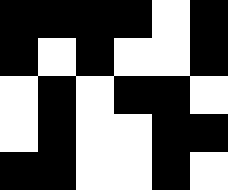[["black", "black", "black", "black", "white", "black"], ["black", "white", "black", "white", "white", "black"], ["white", "black", "white", "black", "black", "white"], ["white", "black", "white", "white", "black", "black"], ["black", "black", "white", "white", "black", "white"]]